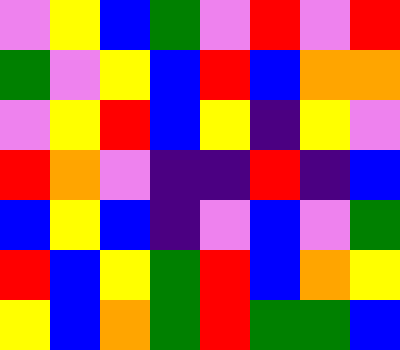[["violet", "yellow", "blue", "green", "violet", "red", "violet", "red"], ["green", "violet", "yellow", "blue", "red", "blue", "orange", "orange"], ["violet", "yellow", "red", "blue", "yellow", "indigo", "yellow", "violet"], ["red", "orange", "violet", "indigo", "indigo", "red", "indigo", "blue"], ["blue", "yellow", "blue", "indigo", "violet", "blue", "violet", "green"], ["red", "blue", "yellow", "green", "red", "blue", "orange", "yellow"], ["yellow", "blue", "orange", "green", "red", "green", "green", "blue"]]